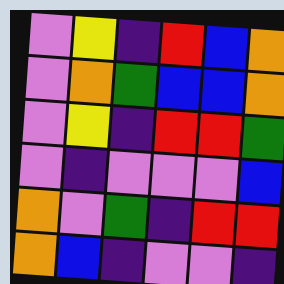[["violet", "yellow", "indigo", "red", "blue", "orange"], ["violet", "orange", "green", "blue", "blue", "orange"], ["violet", "yellow", "indigo", "red", "red", "green"], ["violet", "indigo", "violet", "violet", "violet", "blue"], ["orange", "violet", "green", "indigo", "red", "red"], ["orange", "blue", "indigo", "violet", "violet", "indigo"]]